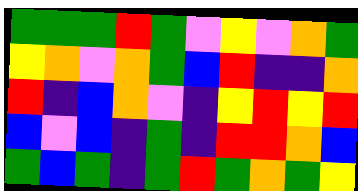[["green", "green", "green", "red", "green", "violet", "yellow", "violet", "orange", "green"], ["yellow", "orange", "violet", "orange", "green", "blue", "red", "indigo", "indigo", "orange"], ["red", "indigo", "blue", "orange", "violet", "indigo", "yellow", "red", "yellow", "red"], ["blue", "violet", "blue", "indigo", "green", "indigo", "red", "red", "orange", "blue"], ["green", "blue", "green", "indigo", "green", "red", "green", "orange", "green", "yellow"]]